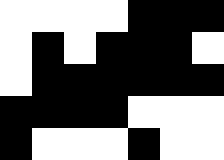[["white", "white", "white", "white", "black", "black", "black"], ["white", "black", "white", "black", "black", "black", "white"], ["white", "black", "black", "black", "black", "black", "black"], ["black", "black", "black", "black", "white", "white", "white"], ["black", "white", "white", "white", "black", "white", "white"]]